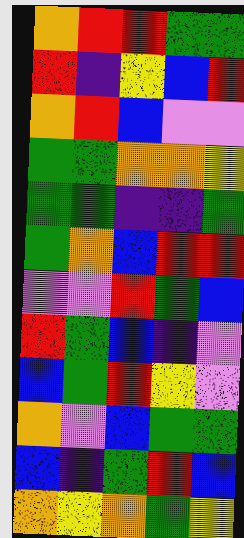[["orange", "red", "red", "green", "green"], ["red", "indigo", "yellow", "blue", "red"], ["orange", "red", "blue", "violet", "violet"], ["green", "green", "orange", "orange", "yellow"], ["green", "green", "indigo", "indigo", "green"], ["green", "orange", "blue", "red", "red"], ["violet", "violet", "red", "green", "blue"], ["red", "green", "blue", "indigo", "violet"], ["blue", "green", "red", "yellow", "violet"], ["orange", "violet", "blue", "green", "green"], ["blue", "indigo", "green", "red", "blue"], ["orange", "yellow", "orange", "green", "yellow"]]